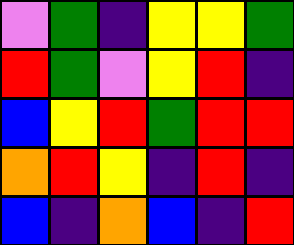[["violet", "green", "indigo", "yellow", "yellow", "green"], ["red", "green", "violet", "yellow", "red", "indigo"], ["blue", "yellow", "red", "green", "red", "red"], ["orange", "red", "yellow", "indigo", "red", "indigo"], ["blue", "indigo", "orange", "blue", "indigo", "red"]]